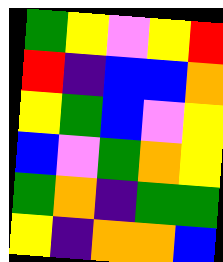[["green", "yellow", "violet", "yellow", "red"], ["red", "indigo", "blue", "blue", "orange"], ["yellow", "green", "blue", "violet", "yellow"], ["blue", "violet", "green", "orange", "yellow"], ["green", "orange", "indigo", "green", "green"], ["yellow", "indigo", "orange", "orange", "blue"]]